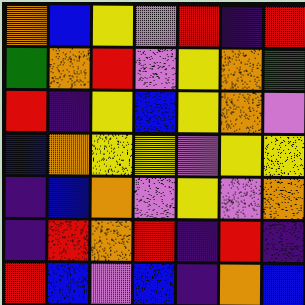[["orange", "blue", "yellow", "violet", "red", "indigo", "red"], ["green", "orange", "red", "violet", "yellow", "orange", "green"], ["red", "indigo", "yellow", "blue", "yellow", "orange", "violet"], ["blue", "orange", "yellow", "yellow", "violet", "yellow", "yellow"], ["indigo", "blue", "orange", "violet", "yellow", "violet", "orange"], ["indigo", "red", "orange", "red", "indigo", "red", "indigo"], ["red", "blue", "violet", "blue", "indigo", "orange", "blue"]]